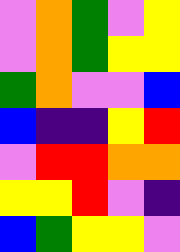[["violet", "orange", "green", "violet", "yellow"], ["violet", "orange", "green", "yellow", "yellow"], ["green", "orange", "violet", "violet", "blue"], ["blue", "indigo", "indigo", "yellow", "red"], ["violet", "red", "red", "orange", "orange"], ["yellow", "yellow", "red", "violet", "indigo"], ["blue", "green", "yellow", "yellow", "violet"]]